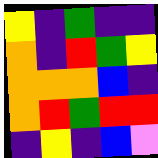[["yellow", "indigo", "green", "indigo", "indigo"], ["orange", "indigo", "red", "green", "yellow"], ["orange", "orange", "orange", "blue", "indigo"], ["orange", "red", "green", "red", "red"], ["indigo", "yellow", "indigo", "blue", "violet"]]